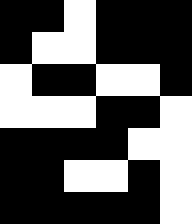[["black", "black", "white", "black", "black", "black"], ["black", "white", "white", "black", "black", "black"], ["white", "black", "black", "white", "white", "black"], ["white", "white", "white", "black", "black", "white"], ["black", "black", "black", "black", "white", "white"], ["black", "black", "white", "white", "black", "white"], ["black", "black", "black", "black", "black", "white"]]